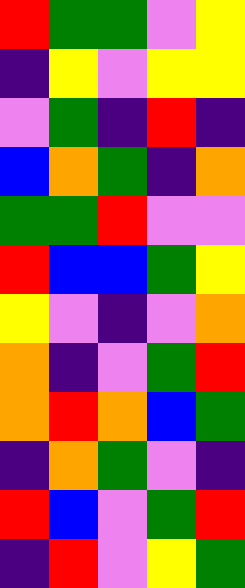[["red", "green", "green", "violet", "yellow"], ["indigo", "yellow", "violet", "yellow", "yellow"], ["violet", "green", "indigo", "red", "indigo"], ["blue", "orange", "green", "indigo", "orange"], ["green", "green", "red", "violet", "violet"], ["red", "blue", "blue", "green", "yellow"], ["yellow", "violet", "indigo", "violet", "orange"], ["orange", "indigo", "violet", "green", "red"], ["orange", "red", "orange", "blue", "green"], ["indigo", "orange", "green", "violet", "indigo"], ["red", "blue", "violet", "green", "red"], ["indigo", "red", "violet", "yellow", "green"]]